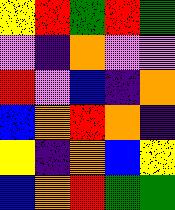[["yellow", "red", "green", "red", "green"], ["violet", "indigo", "orange", "violet", "violet"], ["red", "violet", "blue", "indigo", "orange"], ["blue", "orange", "red", "orange", "indigo"], ["yellow", "indigo", "orange", "blue", "yellow"], ["blue", "orange", "red", "green", "green"]]